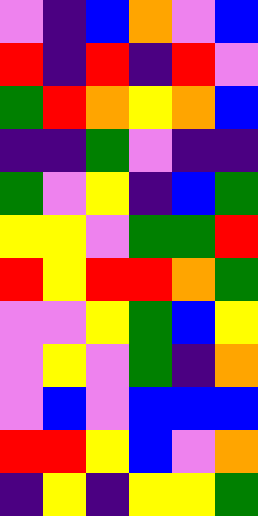[["violet", "indigo", "blue", "orange", "violet", "blue"], ["red", "indigo", "red", "indigo", "red", "violet"], ["green", "red", "orange", "yellow", "orange", "blue"], ["indigo", "indigo", "green", "violet", "indigo", "indigo"], ["green", "violet", "yellow", "indigo", "blue", "green"], ["yellow", "yellow", "violet", "green", "green", "red"], ["red", "yellow", "red", "red", "orange", "green"], ["violet", "violet", "yellow", "green", "blue", "yellow"], ["violet", "yellow", "violet", "green", "indigo", "orange"], ["violet", "blue", "violet", "blue", "blue", "blue"], ["red", "red", "yellow", "blue", "violet", "orange"], ["indigo", "yellow", "indigo", "yellow", "yellow", "green"]]